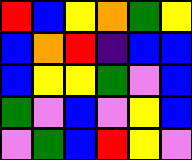[["red", "blue", "yellow", "orange", "green", "yellow"], ["blue", "orange", "red", "indigo", "blue", "blue"], ["blue", "yellow", "yellow", "green", "violet", "blue"], ["green", "violet", "blue", "violet", "yellow", "blue"], ["violet", "green", "blue", "red", "yellow", "violet"]]